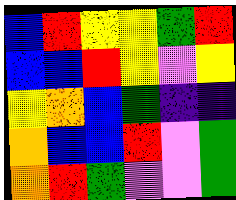[["blue", "red", "yellow", "yellow", "green", "red"], ["blue", "blue", "red", "yellow", "violet", "yellow"], ["yellow", "orange", "blue", "green", "indigo", "indigo"], ["orange", "blue", "blue", "red", "violet", "green"], ["orange", "red", "green", "violet", "violet", "green"]]